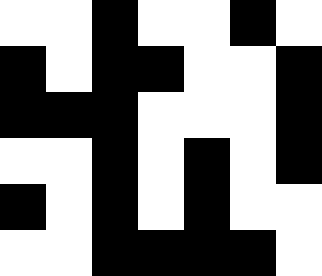[["white", "white", "black", "white", "white", "black", "white"], ["black", "white", "black", "black", "white", "white", "black"], ["black", "black", "black", "white", "white", "white", "black"], ["white", "white", "black", "white", "black", "white", "black"], ["black", "white", "black", "white", "black", "white", "white"], ["white", "white", "black", "black", "black", "black", "white"]]